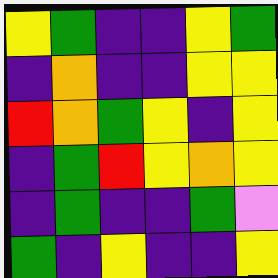[["yellow", "green", "indigo", "indigo", "yellow", "green"], ["indigo", "orange", "indigo", "indigo", "yellow", "yellow"], ["red", "orange", "green", "yellow", "indigo", "yellow"], ["indigo", "green", "red", "yellow", "orange", "yellow"], ["indigo", "green", "indigo", "indigo", "green", "violet"], ["green", "indigo", "yellow", "indigo", "indigo", "yellow"]]